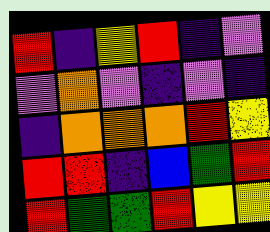[["red", "indigo", "yellow", "red", "indigo", "violet"], ["violet", "orange", "violet", "indigo", "violet", "indigo"], ["indigo", "orange", "orange", "orange", "red", "yellow"], ["red", "red", "indigo", "blue", "green", "red"], ["red", "green", "green", "red", "yellow", "yellow"]]